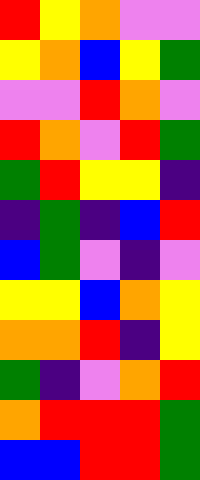[["red", "yellow", "orange", "violet", "violet"], ["yellow", "orange", "blue", "yellow", "green"], ["violet", "violet", "red", "orange", "violet"], ["red", "orange", "violet", "red", "green"], ["green", "red", "yellow", "yellow", "indigo"], ["indigo", "green", "indigo", "blue", "red"], ["blue", "green", "violet", "indigo", "violet"], ["yellow", "yellow", "blue", "orange", "yellow"], ["orange", "orange", "red", "indigo", "yellow"], ["green", "indigo", "violet", "orange", "red"], ["orange", "red", "red", "red", "green"], ["blue", "blue", "red", "red", "green"]]